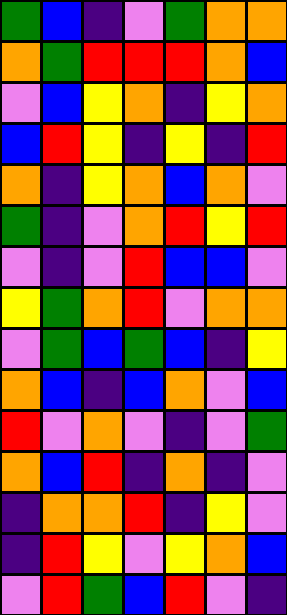[["green", "blue", "indigo", "violet", "green", "orange", "orange"], ["orange", "green", "red", "red", "red", "orange", "blue"], ["violet", "blue", "yellow", "orange", "indigo", "yellow", "orange"], ["blue", "red", "yellow", "indigo", "yellow", "indigo", "red"], ["orange", "indigo", "yellow", "orange", "blue", "orange", "violet"], ["green", "indigo", "violet", "orange", "red", "yellow", "red"], ["violet", "indigo", "violet", "red", "blue", "blue", "violet"], ["yellow", "green", "orange", "red", "violet", "orange", "orange"], ["violet", "green", "blue", "green", "blue", "indigo", "yellow"], ["orange", "blue", "indigo", "blue", "orange", "violet", "blue"], ["red", "violet", "orange", "violet", "indigo", "violet", "green"], ["orange", "blue", "red", "indigo", "orange", "indigo", "violet"], ["indigo", "orange", "orange", "red", "indigo", "yellow", "violet"], ["indigo", "red", "yellow", "violet", "yellow", "orange", "blue"], ["violet", "red", "green", "blue", "red", "violet", "indigo"]]